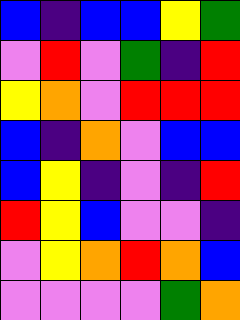[["blue", "indigo", "blue", "blue", "yellow", "green"], ["violet", "red", "violet", "green", "indigo", "red"], ["yellow", "orange", "violet", "red", "red", "red"], ["blue", "indigo", "orange", "violet", "blue", "blue"], ["blue", "yellow", "indigo", "violet", "indigo", "red"], ["red", "yellow", "blue", "violet", "violet", "indigo"], ["violet", "yellow", "orange", "red", "orange", "blue"], ["violet", "violet", "violet", "violet", "green", "orange"]]